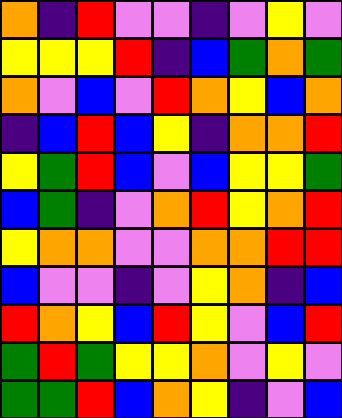[["orange", "indigo", "red", "violet", "violet", "indigo", "violet", "yellow", "violet"], ["yellow", "yellow", "yellow", "red", "indigo", "blue", "green", "orange", "green"], ["orange", "violet", "blue", "violet", "red", "orange", "yellow", "blue", "orange"], ["indigo", "blue", "red", "blue", "yellow", "indigo", "orange", "orange", "red"], ["yellow", "green", "red", "blue", "violet", "blue", "yellow", "yellow", "green"], ["blue", "green", "indigo", "violet", "orange", "red", "yellow", "orange", "red"], ["yellow", "orange", "orange", "violet", "violet", "orange", "orange", "red", "red"], ["blue", "violet", "violet", "indigo", "violet", "yellow", "orange", "indigo", "blue"], ["red", "orange", "yellow", "blue", "red", "yellow", "violet", "blue", "red"], ["green", "red", "green", "yellow", "yellow", "orange", "violet", "yellow", "violet"], ["green", "green", "red", "blue", "orange", "yellow", "indigo", "violet", "blue"]]